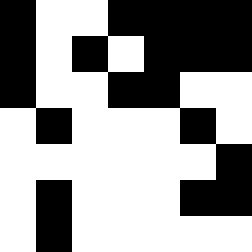[["black", "white", "white", "black", "black", "black", "black"], ["black", "white", "black", "white", "black", "black", "black"], ["black", "white", "white", "black", "black", "white", "white"], ["white", "black", "white", "white", "white", "black", "white"], ["white", "white", "white", "white", "white", "white", "black"], ["white", "black", "white", "white", "white", "black", "black"], ["white", "black", "white", "white", "white", "white", "white"]]